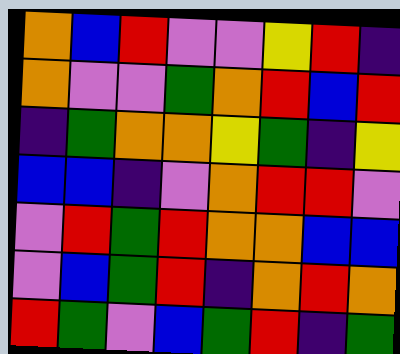[["orange", "blue", "red", "violet", "violet", "yellow", "red", "indigo"], ["orange", "violet", "violet", "green", "orange", "red", "blue", "red"], ["indigo", "green", "orange", "orange", "yellow", "green", "indigo", "yellow"], ["blue", "blue", "indigo", "violet", "orange", "red", "red", "violet"], ["violet", "red", "green", "red", "orange", "orange", "blue", "blue"], ["violet", "blue", "green", "red", "indigo", "orange", "red", "orange"], ["red", "green", "violet", "blue", "green", "red", "indigo", "green"]]